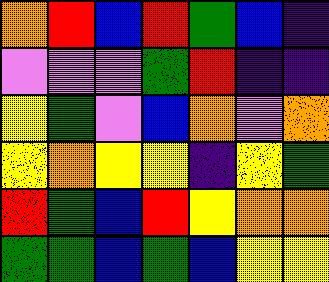[["orange", "red", "blue", "red", "green", "blue", "indigo"], ["violet", "violet", "violet", "green", "red", "indigo", "indigo"], ["yellow", "green", "violet", "blue", "orange", "violet", "orange"], ["yellow", "orange", "yellow", "yellow", "indigo", "yellow", "green"], ["red", "green", "blue", "red", "yellow", "orange", "orange"], ["green", "green", "blue", "green", "blue", "yellow", "yellow"]]